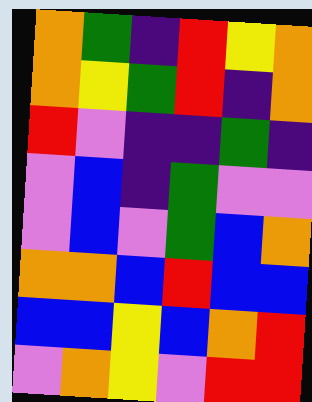[["orange", "green", "indigo", "red", "yellow", "orange"], ["orange", "yellow", "green", "red", "indigo", "orange"], ["red", "violet", "indigo", "indigo", "green", "indigo"], ["violet", "blue", "indigo", "green", "violet", "violet"], ["violet", "blue", "violet", "green", "blue", "orange"], ["orange", "orange", "blue", "red", "blue", "blue"], ["blue", "blue", "yellow", "blue", "orange", "red"], ["violet", "orange", "yellow", "violet", "red", "red"]]